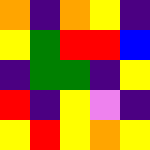[["orange", "indigo", "orange", "yellow", "indigo"], ["yellow", "green", "red", "red", "blue"], ["indigo", "green", "green", "indigo", "yellow"], ["red", "indigo", "yellow", "violet", "indigo"], ["yellow", "red", "yellow", "orange", "yellow"]]